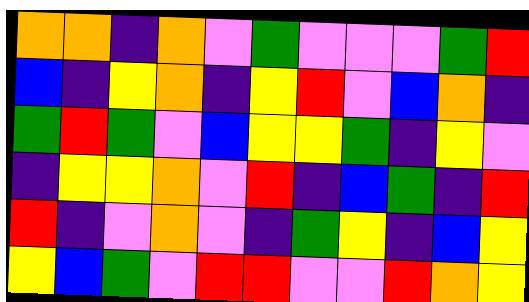[["orange", "orange", "indigo", "orange", "violet", "green", "violet", "violet", "violet", "green", "red"], ["blue", "indigo", "yellow", "orange", "indigo", "yellow", "red", "violet", "blue", "orange", "indigo"], ["green", "red", "green", "violet", "blue", "yellow", "yellow", "green", "indigo", "yellow", "violet"], ["indigo", "yellow", "yellow", "orange", "violet", "red", "indigo", "blue", "green", "indigo", "red"], ["red", "indigo", "violet", "orange", "violet", "indigo", "green", "yellow", "indigo", "blue", "yellow"], ["yellow", "blue", "green", "violet", "red", "red", "violet", "violet", "red", "orange", "yellow"]]